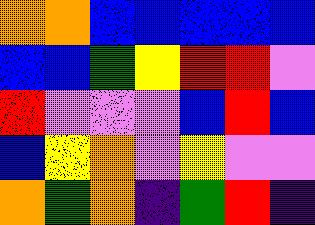[["orange", "orange", "blue", "blue", "blue", "blue", "blue"], ["blue", "blue", "green", "yellow", "red", "red", "violet"], ["red", "violet", "violet", "violet", "blue", "red", "blue"], ["blue", "yellow", "orange", "violet", "yellow", "violet", "violet"], ["orange", "green", "orange", "indigo", "green", "red", "indigo"]]